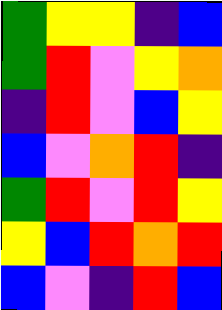[["green", "yellow", "yellow", "indigo", "blue"], ["green", "red", "violet", "yellow", "orange"], ["indigo", "red", "violet", "blue", "yellow"], ["blue", "violet", "orange", "red", "indigo"], ["green", "red", "violet", "red", "yellow"], ["yellow", "blue", "red", "orange", "red"], ["blue", "violet", "indigo", "red", "blue"]]